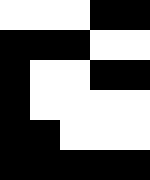[["white", "white", "white", "black", "black"], ["black", "black", "black", "white", "white"], ["black", "white", "white", "black", "black"], ["black", "white", "white", "white", "white"], ["black", "black", "white", "white", "white"], ["black", "black", "black", "black", "black"]]